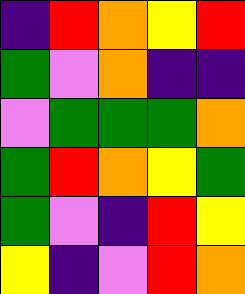[["indigo", "red", "orange", "yellow", "red"], ["green", "violet", "orange", "indigo", "indigo"], ["violet", "green", "green", "green", "orange"], ["green", "red", "orange", "yellow", "green"], ["green", "violet", "indigo", "red", "yellow"], ["yellow", "indigo", "violet", "red", "orange"]]